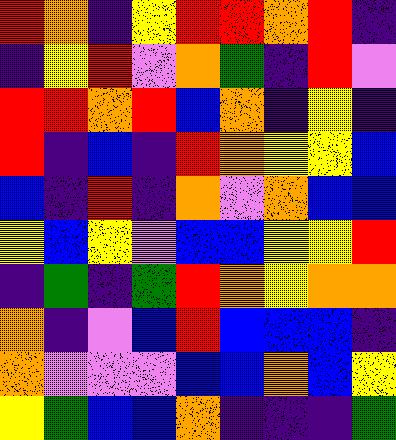[["red", "orange", "indigo", "yellow", "red", "red", "orange", "red", "indigo"], ["indigo", "yellow", "red", "violet", "orange", "green", "indigo", "red", "violet"], ["red", "red", "orange", "red", "blue", "orange", "indigo", "yellow", "indigo"], ["red", "indigo", "blue", "indigo", "red", "orange", "yellow", "yellow", "blue"], ["blue", "indigo", "red", "indigo", "orange", "violet", "orange", "blue", "blue"], ["yellow", "blue", "yellow", "violet", "blue", "blue", "yellow", "yellow", "red"], ["indigo", "green", "indigo", "green", "red", "orange", "yellow", "orange", "orange"], ["orange", "indigo", "violet", "blue", "red", "blue", "blue", "blue", "indigo"], ["orange", "violet", "violet", "violet", "blue", "blue", "orange", "blue", "yellow"], ["yellow", "green", "blue", "blue", "orange", "indigo", "indigo", "indigo", "green"]]